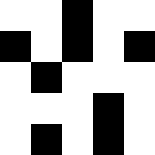[["white", "white", "black", "white", "white"], ["black", "white", "black", "white", "black"], ["white", "black", "white", "white", "white"], ["white", "white", "white", "black", "white"], ["white", "black", "white", "black", "white"]]